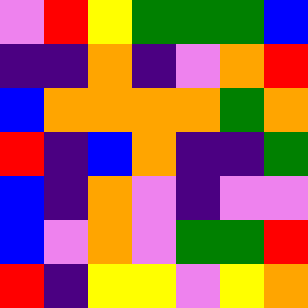[["violet", "red", "yellow", "green", "green", "green", "blue"], ["indigo", "indigo", "orange", "indigo", "violet", "orange", "red"], ["blue", "orange", "orange", "orange", "orange", "green", "orange"], ["red", "indigo", "blue", "orange", "indigo", "indigo", "green"], ["blue", "indigo", "orange", "violet", "indigo", "violet", "violet"], ["blue", "violet", "orange", "violet", "green", "green", "red"], ["red", "indigo", "yellow", "yellow", "violet", "yellow", "orange"]]